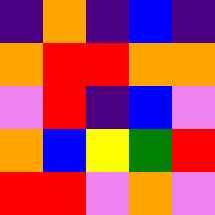[["indigo", "orange", "indigo", "blue", "indigo"], ["orange", "red", "red", "orange", "orange"], ["violet", "red", "indigo", "blue", "violet"], ["orange", "blue", "yellow", "green", "red"], ["red", "red", "violet", "orange", "violet"]]